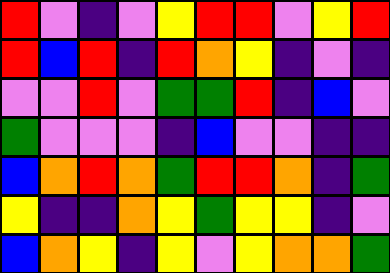[["red", "violet", "indigo", "violet", "yellow", "red", "red", "violet", "yellow", "red"], ["red", "blue", "red", "indigo", "red", "orange", "yellow", "indigo", "violet", "indigo"], ["violet", "violet", "red", "violet", "green", "green", "red", "indigo", "blue", "violet"], ["green", "violet", "violet", "violet", "indigo", "blue", "violet", "violet", "indigo", "indigo"], ["blue", "orange", "red", "orange", "green", "red", "red", "orange", "indigo", "green"], ["yellow", "indigo", "indigo", "orange", "yellow", "green", "yellow", "yellow", "indigo", "violet"], ["blue", "orange", "yellow", "indigo", "yellow", "violet", "yellow", "orange", "orange", "green"]]